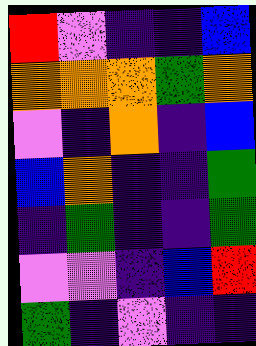[["red", "violet", "indigo", "indigo", "blue"], ["orange", "orange", "orange", "green", "orange"], ["violet", "indigo", "orange", "indigo", "blue"], ["blue", "orange", "indigo", "indigo", "green"], ["indigo", "green", "indigo", "indigo", "green"], ["violet", "violet", "indigo", "blue", "red"], ["green", "indigo", "violet", "indigo", "indigo"]]